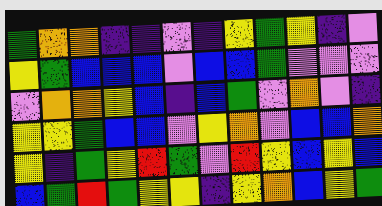[["green", "orange", "orange", "indigo", "indigo", "violet", "indigo", "yellow", "green", "yellow", "indigo", "violet"], ["yellow", "green", "blue", "blue", "blue", "violet", "blue", "blue", "green", "violet", "violet", "violet"], ["violet", "orange", "orange", "yellow", "blue", "indigo", "blue", "green", "violet", "orange", "violet", "indigo"], ["yellow", "yellow", "green", "blue", "blue", "violet", "yellow", "orange", "violet", "blue", "blue", "orange"], ["yellow", "indigo", "green", "yellow", "red", "green", "violet", "red", "yellow", "blue", "yellow", "blue"], ["blue", "green", "red", "green", "yellow", "yellow", "indigo", "yellow", "orange", "blue", "yellow", "green"]]